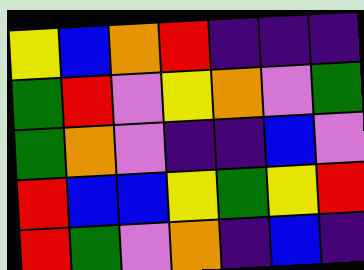[["yellow", "blue", "orange", "red", "indigo", "indigo", "indigo"], ["green", "red", "violet", "yellow", "orange", "violet", "green"], ["green", "orange", "violet", "indigo", "indigo", "blue", "violet"], ["red", "blue", "blue", "yellow", "green", "yellow", "red"], ["red", "green", "violet", "orange", "indigo", "blue", "indigo"]]